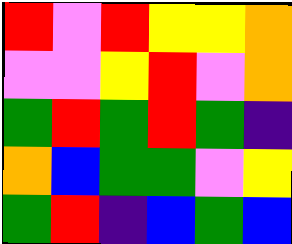[["red", "violet", "red", "yellow", "yellow", "orange"], ["violet", "violet", "yellow", "red", "violet", "orange"], ["green", "red", "green", "red", "green", "indigo"], ["orange", "blue", "green", "green", "violet", "yellow"], ["green", "red", "indigo", "blue", "green", "blue"]]